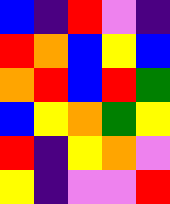[["blue", "indigo", "red", "violet", "indigo"], ["red", "orange", "blue", "yellow", "blue"], ["orange", "red", "blue", "red", "green"], ["blue", "yellow", "orange", "green", "yellow"], ["red", "indigo", "yellow", "orange", "violet"], ["yellow", "indigo", "violet", "violet", "red"]]